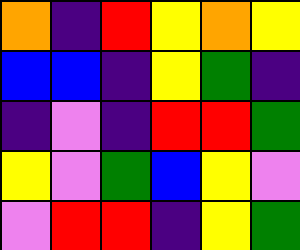[["orange", "indigo", "red", "yellow", "orange", "yellow"], ["blue", "blue", "indigo", "yellow", "green", "indigo"], ["indigo", "violet", "indigo", "red", "red", "green"], ["yellow", "violet", "green", "blue", "yellow", "violet"], ["violet", "red", "red", "indigo", "yellow", "green"]]